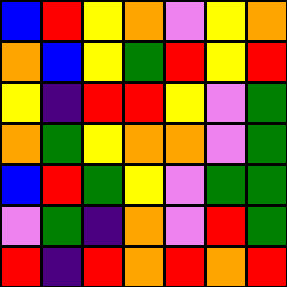[["blue", "red", "yellow", "orange", "violet", "yellow", "orange"], ["orange", "blue", "yellow", "green", "red", "yellow", "red"], ["yellow", "indigo", "red", "red", "yellow", "violet", "green"], ["orange", "green", "yellow", "orange", "orange", "violet", "green"], ["blue", "red", "green", "yellow", "violet", "green", "green"], ["violet", "green", "indigo", "orange", "violet", "red", "green"], ["red", "indigo", "red", "orange", "red", "orange", "red"]]